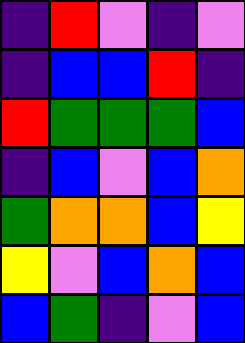[["indigo", "red", "violet", "indigo", "violet"], ["indigo", "blue", "blue", "red", "indigo"], ["red", "green", "green", "green", "blue"], ["indigo", "blue", "violet", "blue", "orange"], ["green", "orange", "orange", "blue", "yellow"], ["yellow", "violet", "blue", "orange", "blue"], ["blue", "green", "indigo", "violet", "blue"]]